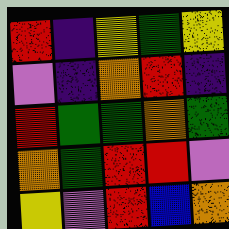[["red", "indigo", "yellow", "green", "yellow"], ["violet", "indigo", "orange", "red", "indigo"], ["red", "green", "green", "orange", "green"], ["orange", "green", "red", "red", "violet"], ["yellow", "violet", "red", "blue", "orange"]]